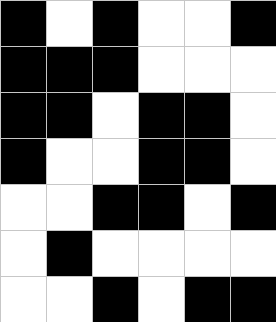[["black", "white", "black", "white", "white", "black"], ["black", "black", "black", "white", "white", "white"], ["black", "black", "white", "black", "black", "white"], ["black", "white", "white", "black", "black", "white"], ["white", "white", "black", "black", "white", "black"], ["white", "black", "white", "white", "white", "white"], ["white", "white", "black", "white", "black", "black"]]